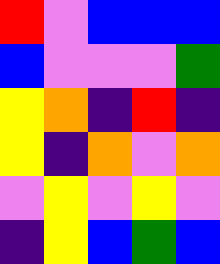[["red", "violet", "blue", "blue", "blue"], ["blue", "violet", "violet", "violet", "green"], ["yellow", "orange", "indigo", "red", "indigo"], ["yellow", "indigo", "orange", "violet", "orange"], ["violet", "yellow", "violet", "yellow", "violet"], ["indigo", "yellow", "blue", "green", "blue"]]